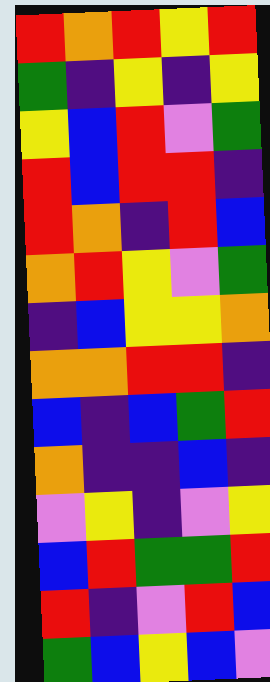[["red", "orange", "red", "yellow", "red"], ["green", "indigo", "yellow", "indigo", "yellow"], ["yellow", "blue", "red", "violet", "green"], ["red", "blue", "red", "red", "indigo"], ["red", "orange", "indigo", "red", "blue"], ["orange", "red", "yellow", "violet", "green"], ["indigo", "blue", "yellow", "yellow", "orange"], ["orange", "orange", "red", "red", "indigo"], ["blue", "indigo", "blue", "green", "red"], ["orange", "indigo", "indigo", "blue", "indigo"], ["violet", "yellow", "indigo", "violet", "yellow"], ["blue", "red", "green", "green", "red"], ["red", "indigo", "violet", "red", "blue"], ["green", "blue", "yellow", "blue", "violet"]]